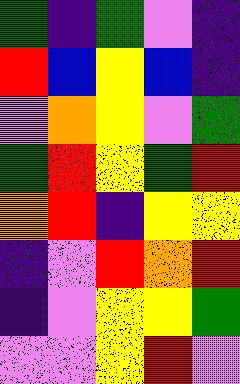[["green", "indigo", "green", "violet", "indigo"], ["red", "blue", "yellow", "blue", "indigo"], ["violet", "orange", "yellow", "violet", "green"], ["green", "red", "yellow", "green", "red"], ["orange", "red", "indigo", "yellow", "yellow"], ["indigo", "violet", "red", "orange", "red"], ["indigo", "violet", "yellow", "yellow", "green"], ["violet", "violet", "yellow", "red", "violet"]]